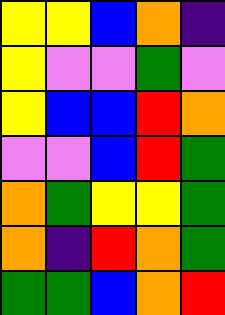[["yellow", "yellow", "blue", "orange", "indigo"], ["yellow", "violet", "violet", "green", "violet"], ["yellow", "blue", "blue", "red", "orange"], ["violet", "violet", "blue", "red", "green"], ["orange", "green", "yellow", "yellow", "green"], ["orange", "indigo", "red", "orange", "green"], ["green", "green", "blue", "orange", "red"]]